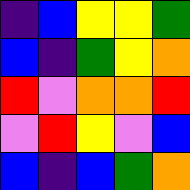[["indigo", "blue", "yellow", "yellow", "green"], ["blue", "indigo", "green", "yellow", "orange"], ["red", "violet", "orange", "orange", "red"], ["violet", "red", "yellow", "violet", "blue"], ["blue", "indigo", "blue", "green", "orange"]]